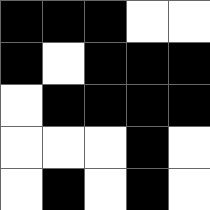[["black", "black", "black", "white", "white"], ["black", "white", "black", "black", "black"], ["white", "black", "black", "black", "black"], ["white", "white", "white", "black", "white"], ["white", "black", "white", "black", "white"]]